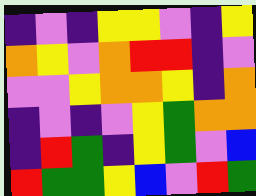[["indigo", "violet", "indigo", "yellow", "yellow", "violet", "indigo", "yellow"], ["orange", "yellow", "violet", "orange", "red", "red", "indigo", "violet"], ["violet", "violet", "yellow", "orange", "orange", "yellow", "indigo", "orange"], ["indigo", "violet", "indigo", "violet", "yellow", "green", "orange", "orange"], ["indigo", "red", "green", "indigo", "yellow", "green", "violet", "blue"], ["red", "green", "green", "yellow", "blue", "violet", "red", "green"]]